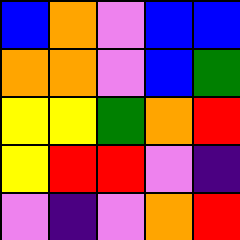[["blue", "orange", "violet", "blue", "blue"], ["orange", "orange", "violet", "blue", "green"], ["yellow", "yellow", "green", "orange", "red"], ["yellow", "red", "red", "violet", "indigo"], ["violet", "indigo", "violet", "orange", "red"]]